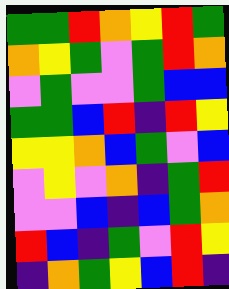[["green", "green", "red", "orange", "yellow", "red", "green"], ["orange", "yellow", "green", "violet", "green", "red", "orange"], ["violet", "green", "violet", "violet", "green", "blue", "blue"], ["green", "green", "blue", "red", "indigo", "red", "yellow"], ["yellow", "yellow", "orange", "blue", "green", "violet", "blue"], ["violet", "yellow", "violet", "orange", "indigo", "green", "red"], ["violet", "violet", "blue", "indigo", "blue", "green", "orange"], ["red", "blue", "indigo", "green", "violet", "red", "yellow"], ["indigo", "orange", "green", "yellow", "blue", "red", "indigo"]]